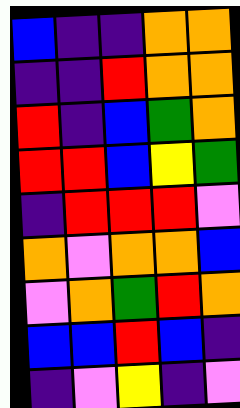[["blue", "indigo", "indigo", "orange", "orange"], ["indigo", "indigo", "red", "orange", "orange"], ["red", "indigo", "blue", "green", "orange"], ["red", "red", "blue", "yellow", "green"], ["indigo", "red", "red", "red", "violet"], ["orange", "violet", "orange", "orange", "blue"], ["violet", "orange", "green", "red", "orange"], ["blue", "blue", "red", "blue", "indigo"], ["indigo", "violet", "yellow", "indigo", "violet"]]